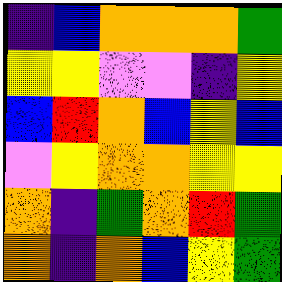[["indigo", "blue", "orange", "orange", "orange", "green"], ["yellow", "yellow", "violet", "violet", "indigo", "yellow"], ["blue", "red", "orange", "blue", "yellow", "blue"], ["violet", "yellow", "orange", "orange", "yellow", "yellow"], ["orange", "indigo", "green", "orange", "red", "green"], ["orange", "indigo", "orange", "blue", "yellow", "green"]]